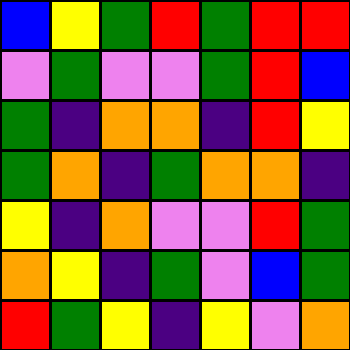[["blue", "yellow", "green", "red", "green", "red", "red"], ["violet", "green", "violet", "violet", "green", "red", "blue"], ["green", "indigo", "orange", "orange", "indigo", "red", "yellow"], ["green", "orange", "indigo", "green", "orange", "orange", "indigo"], ["yellow", "indigo", "orange", "violet", "violet", "red", "green"], ["orange", "yellow", "indigo", "green", "violet", "blue", "green"], ["red", "green", "yellow", "indigo", "yellow", "violet", "orange"]]